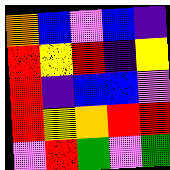[["orange", "blue", "violet", "blue", "indigo"], ["red", "yellow", "red", "indigo", "yellow"], ["red", "indigo", "blue", "blue", "violet"], ["red", "yellow", "orange", "red", "red"], ["violet", "red", "green", "violet", "green"]]